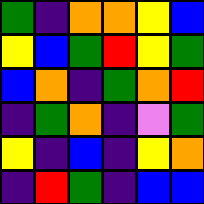[["green", "indigo", "orange", "orange", "yellow", "blue"], ["yellow", "blue", "green", "red", "yellow", "green"], ["blue", "orange", "indigo", "green", "orange", "red"], ["indigo", "green", "orange", "indigo", "violet", "green"], ["yellow", "indigo", "blue", "indigo", "yellow", "orange"], ["indigo", "red", "green", "indigo", "blue", "blue"]]